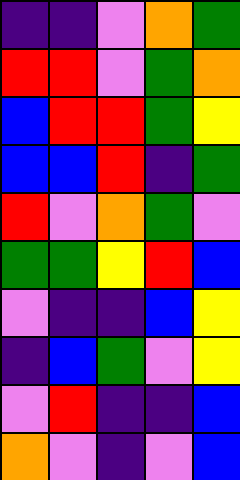[["indigo", "indigo", "violet", "orange", "green"], ["red", "red", "violet", "green", "orange"], ["blue", "red", "red", "green", "yellow"], ["blue", "blue", "red", "indigo", "green"], ["red", "violet", "orange", "green", "violet"], ["green", "green", "yellow", "red", "blue"], ["violet", "indigo", "indigo", "blue", "yellow"], ["indigo", "blue", "green", "violet", "yellow"], ["violet", "red", "indigo", "indigo", "blue"], ["orange", "violet", "indigo", "violet", "blue"]]